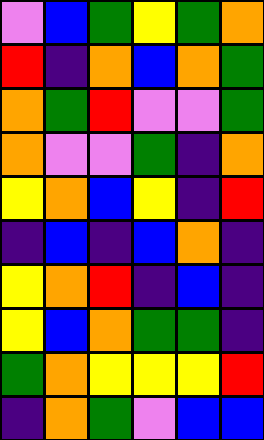[["violet", "blue", "green", "yellow", "green", "orange"], ["red", "indigo", "orange", "blue", "orange", "green"], ["orange", "green", "red", "violet", "violet", "green"], ["orange", "violet", "violet", "green", "indigo", "orange"], ["yellow", "orange", "blue", "yellow", "indigo", "red"], ["indigo", "blue", "indigo", "blue", "orange", "indigo"], ["yellow", "orange", "red", "indigo", "blue", "indigo"], ["yellow", "blue", "orange", "green", "green", "indigo"], ["green", "orange", "yellow", "yellow", "yellow", "red"], ["indigo", "orange", "green", "violet", "blue", "blue"]]